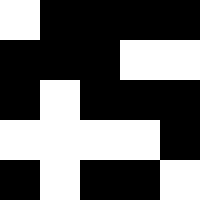[["white", "black", "black", "black", "black"], ["black", "black", "black", "white", "white"], ["black", "white", "black", "black", "black"], ["white", "white", "white", "white", "black"], ["black", "white", "black", "black", "white"]]